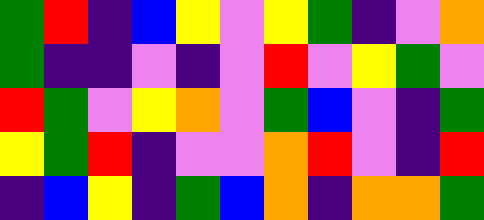[["green", "red", "indigo", "blue", "yellow", "violet", "yellow", "green", "indigo", "violet", "orange"], ["green", "indigo", "indigo", "violet", "indigo", "violet", "red", "violet", "yellow", "green", "violet"], ["red", "green", "violet", "yellow", "orange", "violet", "green", "blue", "violet", "indigo", "green"], ["yellow", "green", "red", "indigo", "violet", "violet", "orange", "red", "violet", "indigo", "red"], ["indigo", "blue", "yellow", "indigo", "green", "blue", "orange", "indigo", "orange", "orange", "green"]]